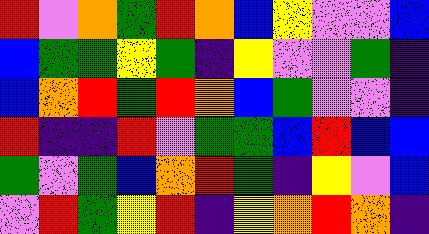[["red", "violet", "orange", "green", "red", "orange", "blue", "yellow", "violet", "violet", "blue"], ["blue", "green", "green", "yellow", "green", "indigo", "yellow", "violet", "violet", "green", "indigo"], ["blue", "orange", "red", "green", "red", "orange", "blue", "green", "violet", "violet", "indigo"], ["red", "indigo", "indigo", "red", "violet", "green", "green", "blue", "red", "blue", "blue"], ["green", "violet", "green", "blue", "orange", "red", "green", "indigo", "yellow", "violet", "blue"], ["violet", "red", "green", "yellow", "red", "indigo", "yellow", "orange", "red", "orange", "indigo"]]